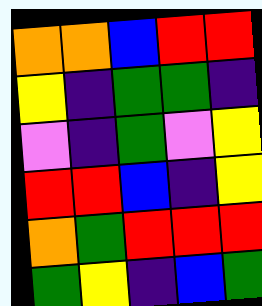[["orange", "orange", "blue", "red", "red"], ["yellow", "indigo", "green", "green", "indigo"], ["violet", "indigo", "green", "violet", "yellow"], ["red", "red", "blue", "indigo", "yellow"], ["orange", "green", "red", "red", "red"], ["green", "yellow", "indigo", "blue", "green"]]